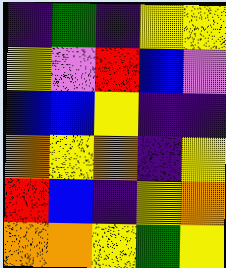[["indigo", "green", "indigo", "yellow", "yellow"], ["yellow", "violet", "red", "blue", "violet"], ["blue", "blue", "yellow", "indigo", "indigo"], ["orange", "yellow", "orange", "indigo", "yellow"], ["red", "blue", "indigo", "yellow", "orange"], ["orange", "orange", "yellow", "green", "yellow"]]